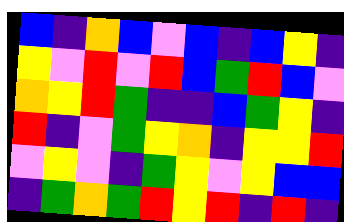[["blue", "indigo", "orange", "blue", "violet", "blue", "indigo", "blue", "yellow", "indigo"], ["yellow", "violet", "red", "violet", "red", "blue", "green", "red", "blue", "violet"], ["orange", "yellow", "red", "green", "indigo", "indigo", "blue", "green", "yellow", "indigo"], ["red", "indigo", "violet", "green", "yellow", "orange", "indigo", "yellow", "yellow", "red"], ["violet", "yellow", "violet", "indigo", "green", "yellow", "violet", "yellow", "blue", "blue"], ["indigo", "green", "orange", "green", "red", "yellow", "red", "indigo", "red", "indigo"]]